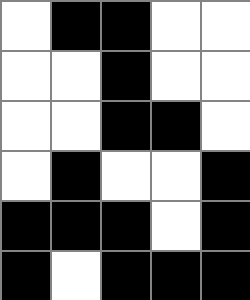[["white", "black", "black", "white", "white"], ["white", "white", "black", "white", "white"], ["white", "white", "black", "black", "white"], ["white", "black", "white", "white", "black"], ["black", "black", "black", "white", "black"], ["black", "white", "black", "black", "black"]]